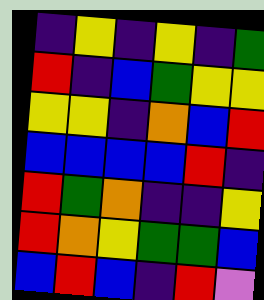[["indigo", "yellow", "indigo", "yellow", "indigo", "green"], ["red", "indigo", "blue", "green", "yellow", "yellow"], ["yellow", "yellow", "indigo", "orange", "blue", "red"], ["blue", "blue", "blue", "blue", "red", "indigo"], ["red", "green", "orange", "indigo", "indigo", "yellow"], ["red", "orange", "yellow", "green", "green", "blue"], ["blue", "red", "blue", "indigo", "red", "violet"]]